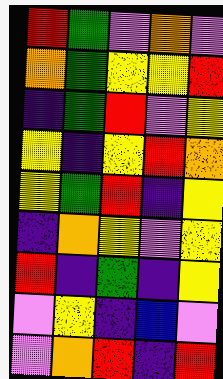[["red", "green", "violet", "orange", "violet"], ["orange", "green", "yellow", "yellow", "red"], ["indigo", "green", "red", "violet", "yellow"], ["yellow", "indigo", "yellow", "red", "orange"], ["yellow", "green", "red", "indigo", "yellow"], ["indigo", "orange", "yellow", "violet", "yellow"], ["red", "indigo", "green", "indigo", "yellow"], ["violet", "yellow", "indigo", "blue", "violet"], ["violet", "orange", "red", "indigo", "red"]]